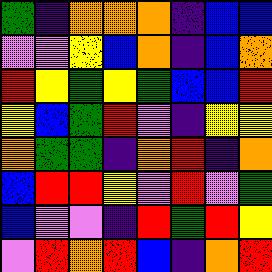[["green", "indigo", "orange", "orange", "orange", "indigo", "blue", "blue"], ["violet", "violet", "yellow", "blue", "orange", "indigo", "blue", "orange"], ["red", "yellow", "green", "yellow", "green", "blue", "blue", "red"], ["yellow", "blue", "green", "red", "violet", "indigo", "yellow", "yellow"], ["orange", "green", "green", "indigo", "orange", "red", "indigo", "orange"], ["blue", "red", "red", "yellow", "violet", "red", "violet", "green"], ["blue", "violet", "violet", "indigo", "red", "green", "red", "yellow"], ["violet", "red", "orange", "red", "blue", "indigo", "orange", "red"]]